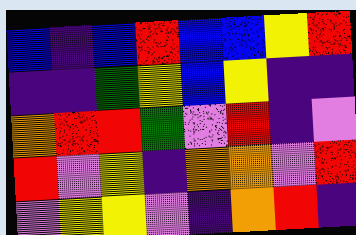[["blue", "indigo", "blue", "red", "blue", "blue", "yellow", "red"], ["indigo", "indigo", "green", "yellow", "blue", "yellow", "indigo", "indigo"], ["orange", "red", "red", "green", "violet", "red", "indigo", "violet"], ["red", "violet", "yellow", "indigo", "orange", "orange", "violet", "red"], ["violet", "yellow", "yellow", "violet", "indigo", "orange", "red", "indigo"]]